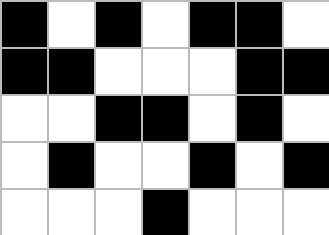[["black", "white", "black", "white", "black", "black", "white"], ["black", "black", "white", "white", "white", "black", "black"], ["white", "white", "black", "black", "white", "black", "white"], ["white", "black", "white", "white", "black", "white", "black"], ["white", "white", "white", "black", "white", "white", "white"]]